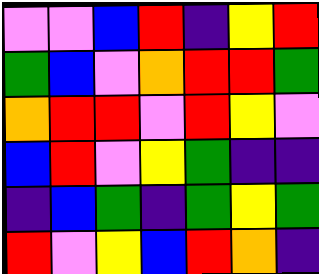[["violet", "violet", "blue", "red", "indigo", "yellow", "red"], ["green", "blue", "violet", "orange", "red", "red", "green"], ["orange", "red", "red", "violet", "red", "yellow", "violet"], ["blue", "red", "violet", "yellow", "green", "indigo", "indigo"], ["indigo", "blue", "green", "indigo", "green", "yellow", "green"], ["red", "violet", "yellow", "blue", "red", "orange", "indigo"]]